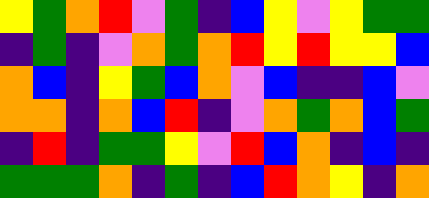[["yellow", "green", "orange", "red", "violet", "green", "indigo", "blue", "yellow", "violet", "yellow", "green", "green"], ["indigo", "green", "indigo", "violet", "orange", "green", "orange", "red", "yellow", "red", "yellow", "yellow", "blue"], ["orange", "blue", "indigo", "yellow", "green", "blue", "orange", "violet", "blue", "indigo", "indigo", "blue", "violet"], ["orange", "orange", "indigo", "orange", "blue", "red", "indigo", "violet", "orange", "green", "orange", "blue", "green"], ["indigo", "red", "indigo", "green", "green", "yellow", "violet", "red", "blue", "orange", "indigo", "blue", "indigo"], ["green", "green", "green", "orange", "indigo", "green", "indigo", "blue", "red", "orange", "yellow", "indigo", "orange"]]